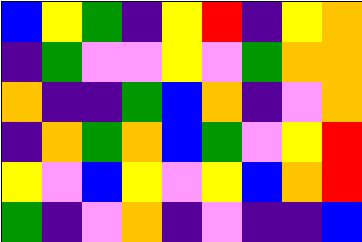[["blue", "yellow", "green", "indigo", "yellow", "red", "indigo", "yellow", "orange"], ["indigo", "green", "violet", "violet", "yellow", "violet", "green", "orange", "orange"], ["orange", "indigo", "indigo", "green", "blue", "orange", "indigo", "violet", "orange"], ["indigo", "orange", "green", "orange", "blue", "green", "violet", "yellow", "red"], ["yellow", "violet", "blue", "yellow", "violet", "yellow", "blue", "orange", "red"], ["green", "indigo", "violet", "orange", "indigo", "violet", "indigo", "indigo", "blue"]]